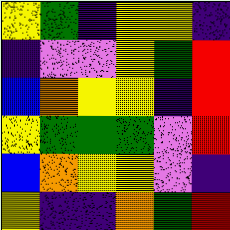[["yellow", "green", "indigo", "yellow", "yellow", "indigo"], ["indigo", "violet", "violet", "yellow", "green", "red"], ["blue", "orange", "yellow", "yellow", "indigo", "red"], ["yellow", "green", "green", "green", "violet", "red"], ["blue", "orange", "yellow", "yellow", "violet", "indigo"], ["yellow", "indigo", "indigo", "orange", "green", "red"]]